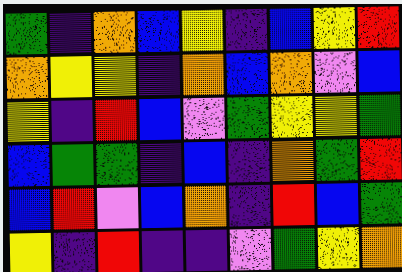[["green", "indigo", "orange", "blue", "yellow", "indigo", "blue", "yellow", "red"], ["orange", "yellow", "yellow", "indigo", "orange", "blue", "orange", "violet", "blue"], ["yellow", "indigo", "red", "blue", "violet", "green", "yellow", "yellow", "green"], ["blue", "green", "green", "indigo", "blue", "indigo", "orange", "green", "red"], ["blue", "red", "violet", "blue", "orange", "indigo", "red", "blue", "green"], ["yellow", "indigo", "red", "indigo", "indigo", "violet", "green", "yellow", "orange"]]